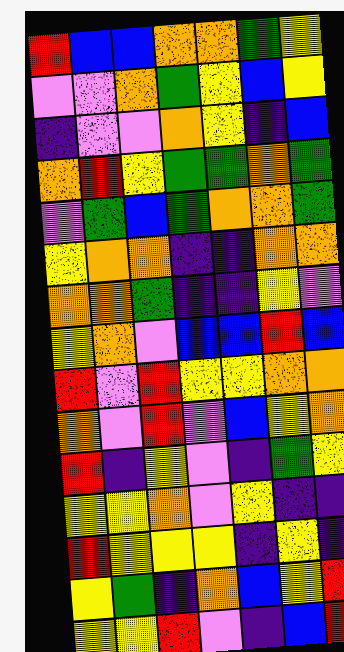[["red", "blue", "blue", "orange", "orange", "green", "yellow"], ["violet", "violet", "orange", "green", "yellow", "blue", "yellow"], ["indigo", "violet", "violet", "orange", "yellow", "indigo", "blue"], ["orange", "red", "yellow", "green", "green", "orange", "green"], ["violet", "green", "blue", "green", "orange", "orange", "green"], ["yellow", "orange", "orange", "indigo", "indigo", "orange", "orange"], ["orange", "orange", "green", "indigo", "indigo", "yellow", "violet"], ["yellow", "orange", "violet", "blue", "blue", "red", "blue"], ["red", "violet", "red", "yellow", "yellow", "orange", "orange"], ["orange", "violet", "red", "violet", "blue", "yellow", "orange"], ["red", "indigo", "yellow", "violet", "indigo", "green", "yellow"], ["yellow", "yellow", "orange", "violet", "yellow", "indigo", "indigo"], ["red", "yellow", "yellow", "yellow", "indigo", "yellow", "indigo"], ["yellow", "green", "indigo", "orange", "blue", "yellow", "red"], ["yellow", "yellow", "red", "violet", "indigo", "blue", "red"]]